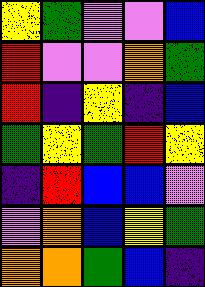[["yellow", "green", "violet", "violet", "blue"], ["red", "violet", "violet", "orange", "green"], ["red", "indigo", "yellow", "indigo", "blue"], ["green", "yellow", "green", "red", "yellow"], ["indigo", "red", "blue", "blue", "violet"], ["violet", "orange", "blue", "yellow", "green"], ["orange", "orange", "green", "blue", "indigo"]]